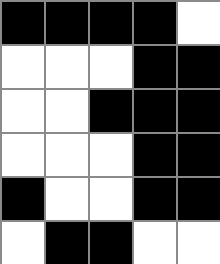[["black", "black", "black", "black", "white"], ["white", "white", "white", "black", "black"], ["white", "white", "black", "black", "black"], ["white", "white", "white", "black", "black"], ["black", "white", "white", "black", "black"], ["white", "black", "black", "white", "white"]]